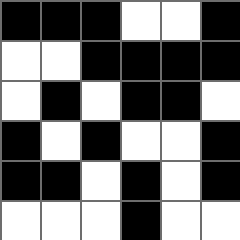[["black", "black", "black", "white", "white", "black"], ["white", "white", "black", "black", "black", "black"], ["white", "black", "white", "black", "black", "white"], ["black", "white", "black", "white", "white", "black"], ["black", "black", "white", "black", "white", "black"], ["white", "white", "white", "black", "white", "white"]]